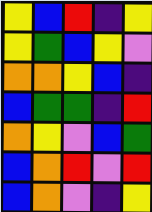[["yellow", "blue", "red", "indigo", "yellow"], ["yellow", "green", "blue", "yellow", "violet"], ["orange", "orange", "yellow", "blue", "indigo"], ["blue", "green", "green", "indigo", "red"], ["orange", "yellow", "violet", "blue", "green"], ["blue", "orange", "red", "violet", "red"], ["blue", "orange", "violet", "indigo", "yellow"]]